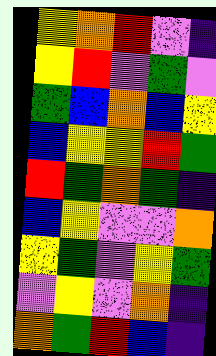[["yellow", "orange", "red", "violet", "indigo"], ["yellow", "red", "violet", "green", "violet"], ["green", "blue", "orange", "blue", "yellow"], ["blue", "yellow", "yellow", "red", "green"], ["red", "green", "orange", "green", "indigo"], ["blue", "yellow", "violet", "violet", "orange"], ["yellow", "green", "violet", "yellow", "green"], ["violet", "yellow", "violet", "orange", "indigo"], ["orange", "green", "red", "blue", "indigo"]]